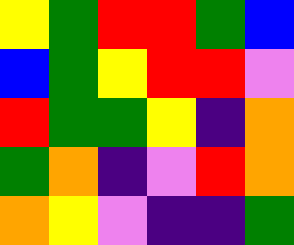[["yellow", "green", "red", "red", "green", "blue"], ["blue", "green", "yellow", "red", "red", "violet"], ["red", "green", "green", "yellow", "indigo", "orange"], ["green", "orange", "indigo", "violet", "red", "orange"], ["orange", "yellow", "violet", "indigo", "indigo", "green"]]